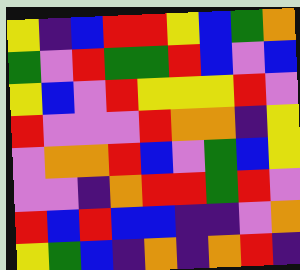[["yellow", "indigo", "blue", "red", "red", "yellow", "blue", "green", "orange"], ["green", "violet", "red", "green", "green", "red", "blue", "violet", "blue"], ["yellow", "blue", "violet", "red", "yellow", "yellow", "yellow", "red", "violet"], ["red", "violet", "violet", "violet", "red", "orange", "orange", "indigo", "yellow"], ["violet", "orange", "orange", "red", "blue", "violet", "green", "blue", "yellow"], ["violet", "violet", "indigo", "orange", "red", "red", "green", "red", "violet"], ["red", "blue", "red", "blue", "blue", "indigo", "indigo", "violet", "orange"], ["yellow", "green", "blue", "indigo", "orange", "indigo", "orange", "red", "indigo"]]